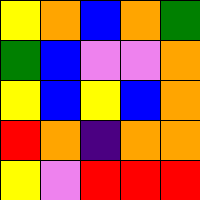[["yellow", "orange", "blue", "orange", "green"], ["green", "blue", "violet", "violet", "orange"], ["yellow", "blue", "yellow", "blue", "orange"], ["red", "orange", "indigo", "orange", "orange"], ["yellow", "violet", "red", "red", "red"]]